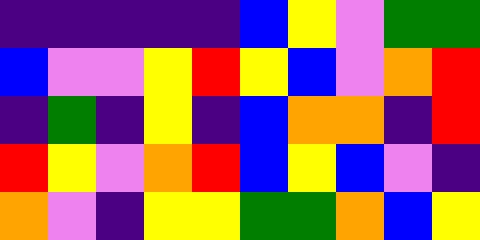[["indigo", "indigo", "indigo", "indigo", "indigo", "blue", "yellow", "violet", "green", "green"], ["blue", "violet", "violet", "yellow", "red", "yellow", "blue", "violet", "orange", "red"], ["indigo", "green", "indigo", "yellow", "indigo", "blue", "orange", "orange", "indigo", "red"], ["red", "yellow", "violet", "orange", "red", "blue", "yellow", "blue", "violet", "indigo"], ["orange", "violet", "indigo", "yellow", "yellow", "green", "green", "orange", "blue", "yellow"]]